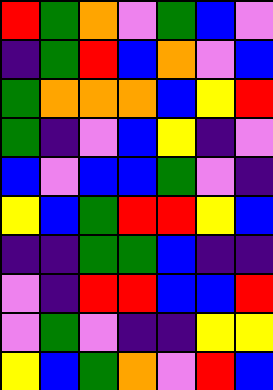[["red", "green", "orange", "violet", "green", "blue", "violet"], ["indigo", "green", "red", "blue", "orange", "violet", "blue"], ["green", "orange", "orange", "orange", "blue", "yellow", "red"], ["green", "indigo", "violet", "blue", "yellow", "indigo", "violet"], ["blue", "violet", "blue", "blue", "green", "violet", "indigo"], ["yellow", "blue", "green", "red", "red", "yellow", "blue"], ["indigo", "indigo", "green", "green", "blue", "indigo", "indigo"], ["violet", "indigo", "red", "red", "blue", "blue", "red"], ["violet", "green", "violet", "indigo", "indigo", "yellow", "yellow"], ["yellow", "blue", "green", "orange", "violet", "red", "blue"]]